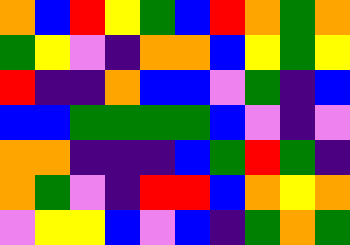[["orange", "blue", "red", "yellow", "green", "blue", "red", "orange", "green", "orange"], ["green", "yellow", "violet", "indigo", "orange", "orange", "blue", "yellow", "green", "yellow"], ["red", "indigo", "indigo", "orange", "blue", "blue", "violet", "green", "indigo", "blue"], ["blue", "blue", "green", "green", "green", "green", "blue", "violet", "indigo", "violet"], ["orange", "orange", "indigo", "indigo", "indigo", "blue", "green", "red", "green", "indigo"], ["orange", "green", "violet", "indigo", "red", "red", "blue", "orange", "yellow", "orange"], ["violet", "yellow", "yellow", "blue", "violet", "blue", "indigo", "green", "orange", "green"]]